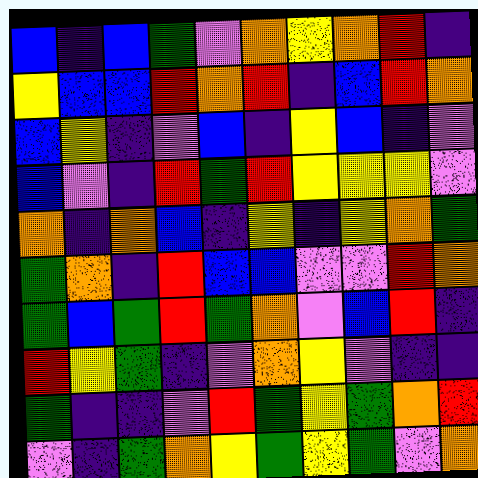[["blue", "indigo", "blue", "green", "violet", "orange", "yellow", "orange", "red", "indigo"], ["yellow", "blue", "blue", "red", "orange", "red", "indigo", "blue", "red", "orange"], ["blue", "yellow", "indigo", "violet", "blue", "indigo", "yellow", "blue", "indigo", "violet"], ["blue", "violet", "indigo", "red", "green", "red", "yellow", "yellow", "yellow", "violet"], ["orange", "indigo", "orange", "blue", "indigo", "yellow", "indigo", "yellow", "orange", "green"], ["green", "orange", "indigo", "red", "blue", "blue", "violet", "violet", "red", "orange"], ["green", "blue", "green", "red", "green", "orange", "violet", "blue", "red", "indigo"], ["red", "yellow", "green", "indigo", "violet", "orange", "yellow", "violet", "indigo", "indigo"], ["green", "indigo", "indigo", "violet", "red", "green", "yellow", "green", "orange", "red"], ["violet", "indigo", "green", "orange", "yellow", "green", "yellow", "green", "violet", "orange"]]